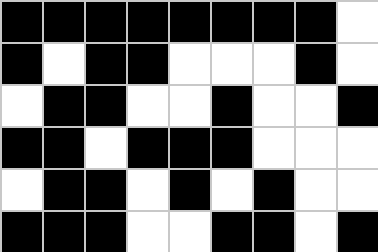[["black", "black", "black", "black", "black", "black", "black", "black", "white"], ["black", "white", "black", "black", "white", "white", "white", "black", "white"], ["white", "black", "black", "white", "white", "black", "white", "white", "black"], ["black", "black", "white", "black", "black", "black", "white", "white", "white"], ["white", "black", "black", "white", "black", "white", "black", "white", "white"], ["black", "black", "black", "white", "white", "black", "black", "white", "black"]]